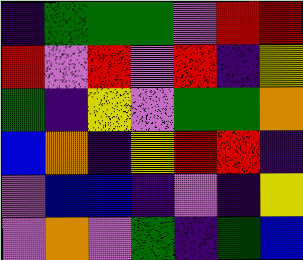[["indigo", "green", "green", "green", "violet", "red", "red"], ["red", "violet", "red", "violet", "red", "indigo", "yellow"], ["green", "indigo", "yellow", "violet", "green", "green", "orange"], ["blue", "orange", "indigo", "yellow", "red", "red", "indigo"], ["violet", "blue", "blue", "indigo", "violet", "indigo", "yellow"], ["violet", "orange", "violet", "green", "indigo", "green", "blue"]]